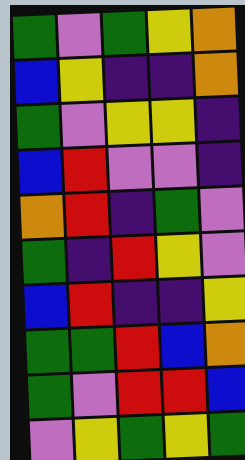[["green", "violet", "green", "yellow", "orange"], ["blue", "yellow", "indigo", "indigo", "orange"], ["green", "violet", "yellow", "yellow", "indigo"], ["blue", "red", "violet", "violet", "indigo"], ["orange", "red", "indigo", "green", "violet"], ["green", "indigo", "red", "yellow", "violet"], ["blue", "red", "indigo", "indigo", "yellow"], ["green", "green", "red", "blue", "orange"], ["green", "violet", "red", "red", "blue"], ["violet", "yellow", "green", "yellow", "green"]]